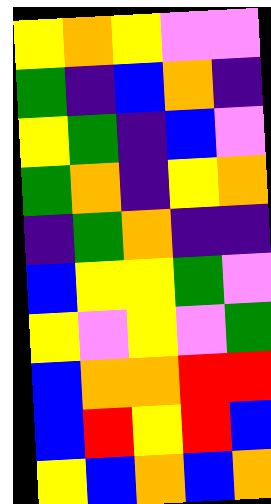[["yellow", "orange", "yellow", "violet", "violet"], ["green", "indigo", "blue", "orange", "indigo"], ["yellow", "green", "indigo", "blue", "violet"], ["green", "orange", "indigo", "yellow", "orange"], ["indigo", "green", "orange", "indigo", "indigo"], ["blue", "yellow", "yellow", "green", "violet"], ["yellow", "violet", "yellow", "violet", "green"], ["blue", "orange", "orange", "red", "red"], ["blue", "red", "yellow", "red", "blue"], ["yellow", "blue", "orange", "blue", "orange"]]